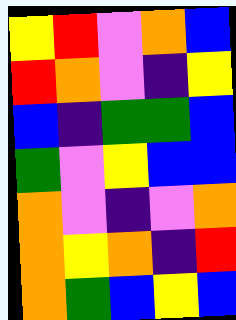[["yellow", "red", "violet", "orange", "blue"], ["red", "orange", "violet", "indigo", "yellow"], ["blue", "indigo", "green", "green", "blue"], ["green", "violet", "yellow", "blue", "blue"], ["orange", "violet", "indigo", "violet", "orange"], ["orange", "yellow", "orange", "indigo", "red"], ["orange", "green", "blue", "yellow", "blue"]]